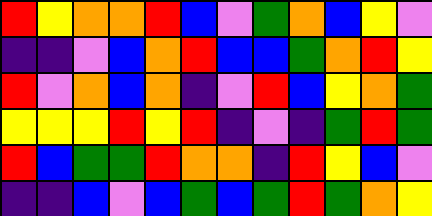[["red", "yellow", "orange", "orange", "red", "blue", "violet", "green", "orange", "blue", "yellow", "violet"], ["indigo", "indigo", "violet", "blue", "orange", "red", "blue", "blue", "green", "orange", "red", "yellow"], ["red", "violet", "orange", "blue", "orange", "indigo", "violet", "red", "blue", "yellow", "orange", "green"], ["yellow", "yellow", "yellow", "red", "yellow", "red", "indigo", "violet", "indigo", "green", "red", "green"], ["red", "blue", "green", "green", "red", "orange", "orange", "indigo", "red", "yellow", "blue", "violet"], ["indigo", "indigo", "blue", "violet", "blue", "green", "blue", "green", "red", "green", "orange", "yellow"]]